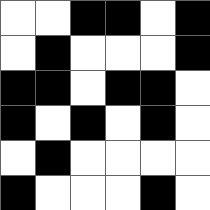[["white", "white", "black", "black", "white", "black"], ["white", "black", "white", "white", "white", "black"], ["black", "black", "white", "black", "black", "white"], ["black", "white", "black", "white", "black", "white"], ["white", "black", "white", "white", "white", "white"], ["black", "white", "white", "white", "black", "white"]]